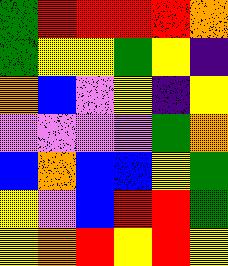[["green", "red", "red", "red", "red", "orange"], ["green", "yellow", "yellow", "green", "yellow", "indigo"], ["orange", "blue", "violet", "yellow", "indigo", "yellow"], ["violet", "violet", "violet", "violet", "green", "orange"], ["blue", "orange", "blue", "blue", "yellow", "green"], ["yellow", "violet", "blue", "red", "red", "green"], ["yellow", "orange", "red", "yellow", "red", "yellow"]]